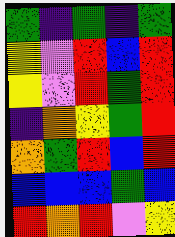[["green", "indigo", "green", "indigo", "green"], ["yellow", "violet", "red", "blue", "red"], ["yellow", "violet", "red", "green", "red"], ["indigo", "orange", "yellow", "green", "red"], ["orange", "green", "red", "blue", "red"], ["blue", "blue", "blue", "green", "blue"], ["red", "orange", "red", "violet", "yellow"]]